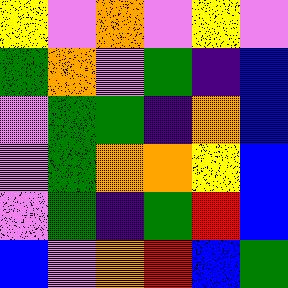[["yellow", "violet", "orange", "violet", "yellow", "violet"], ["green", "orange", "violet", "green", "indigo", "blue"], ["violet", "green", "green", "indigo", "orange", "blue"], ["violet", "green", "orange", "orange", "yellow", "blue"], ["violet", "green", "indigo", "green", "red", "blue"], ["blue", "violet", "orange", "red", "blue", "green"]]